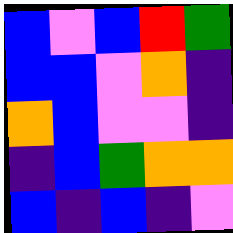[["blue", "violet", "blue", "red", "green"], ["blue", "blue", "violet", "orange", "indigo"], ["orange", "blue", "violet", "violet", "indigo"], ["indigo", "blue", "green", "orange", "orange"], ["blue", "indigo", "blue", "indigo", "violet"]]